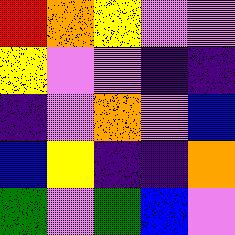[["red", "orange", "yellow", "violet", "violet"], ["yellow", "violet", "violet", "indigo", "indigo"], ["indigo", "violet", "orange", "violet", "blue"], ["blue", "yellow", "indigo", "indigo", "orange"], ["green", "violet", "green", "blue", "violet"]]